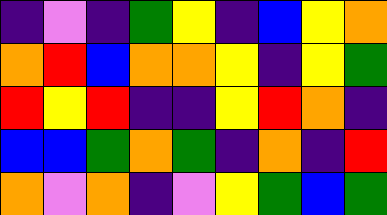[["indigo", "violet", "indigo", "green", "yellow", "indigo", "blue", "yellow", "orange"], ["orange", "red", "blue", "orange", "orange", "yellow", "indigo", "yellow", "green"], ["red", "yellow", "red", "indigo", "indigo", "yellow", "red", "orange", "indigo"], ["blue", "blue", "green", "orange", "green", "indigo", "orange", "indigo", "red"], ["orange", "violet", "orange", "indigo", "violet", "yellow", "green", "blue", "green"]]